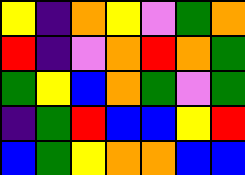[["yellow", "indigo", "orange", "yellow", "violet", "green", "orange"], ["red", "indigo", "violet", "orange", "red", "orange", "green"], ["green", "yellow", "blue", "orange", "green", "violet", "green"], ["indigo", "green", "red", "blue", "blue", "yellow", "red"], ["blue", "green", "yellow", "orange", "orange", "blue", "blue"]]